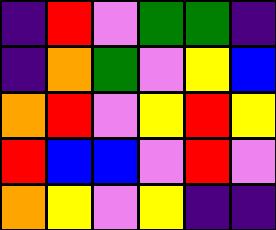[["indigo", "red", "violet", "green", "green", "indigo"], ["indigo", "orange", "green", "violet", "yellow", "blue"], ["orange", "red", "violet", "yellow", "red", "yellow"], ["red", "blue", "blue", "violet", "red", "violet"], ["orange", "yellow", "violet", "yellow", "indigo", "indigo"]]